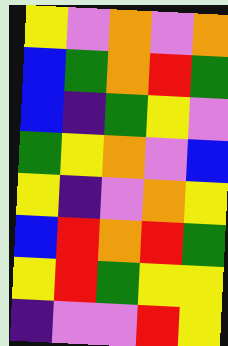[["yellow", "violet", "orange", "violet", "orange"], ["blue", "green", "orange", "red", "green"], ["blue", "indigo", "green", "yellow", "violet"], ["green", "yellow", "orange", "violet", "blue"], ["yellow", "indigo", "violet", "orange", "yellow"], ["blue", "red", "orange", "red", "green"], ["yellow", "red", "green", "yellow", "yellow"], ["indigo", "violet", "violet", "red", "yellow"]]